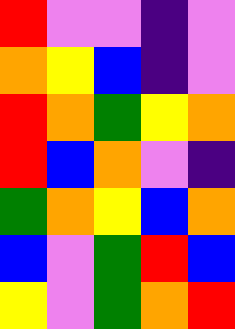[["red", "violet", "violet", "indigo", "violet"], ["orange", "yellow", "blue", "indigo", "violet"], ["red", "orange", "green", "yellow", "orange"], ["red", "blue", "orange", "violet", "indigo"], ["green", "orange", "yellow", "blue", "orange"], ["blue", "violet", "green", "red", "blue"], ["yellow", "violet", "green", "orange", "red"]]